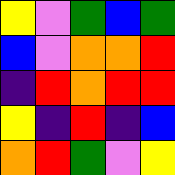[["yellow", "violet", "green", "blue", "green"], ["blue", "violet", "orange", "orange", "red"], ["indigo", "red", "orange", "red", "red"], ["yellow", "indigo", "red", "indigo", "blue"], ["orange", "red", "green", "violet", "yellow"]]